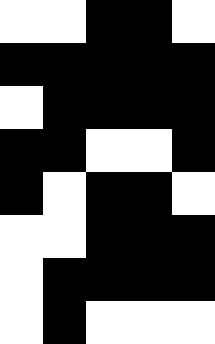[["white", "white", "black", "black", "white"], ["black", "black", "black", "black", "black"], ["white", "black", "black", "black", "black"], ["black", "black", "white", "white", "black"], ["black", "white", "black", "black", "white"], ["white", "white", "black", "black", "black"], ["white", "black", "black", "black", "black"], ["white", "black", "white", "white", "white"]]